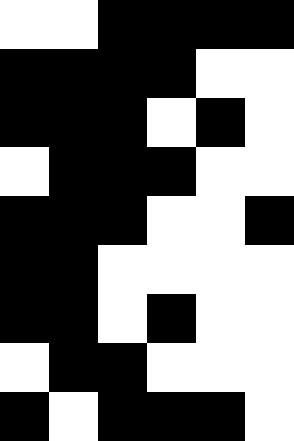[["white", "white", "black", "black", "black", "black"], ["black", "black", "black", "black", "white", "white"], ["black", "black", "black", "white", "black", "white"], ["white", "black", "black", "black", "white", "white"], ["black", "black", "black", "white", "white", "black"], ["black", "black", "white", "white", "white", "white"], ["black", "black", "white", "black", "white", "white"], ["white", "black", "black", "white", "white", "white"], ["black", "white", "black", "black", "black", "white"]]